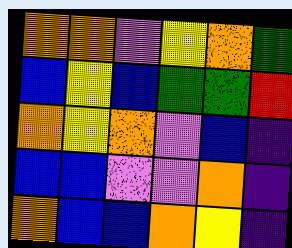[["orange", "orange", "violet", "yellow", "orange", "green"], ["blue", "yellow", "blue", "green", "green", "red"], ["orange", "yellow", "orange", "violet", "blue", "indigo"], ["blue", "blue", "violet", "violet", "orange", "indigo"], ["orange", "blue", "blue", "orange", "yellow", "indigo"]]